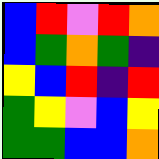[["blue", "red", "violet", "red", "orange"], ["blue", "green", "orange", "green", "indigo"], ["yellow", "blue", "red", "indigo", "red"], ["green", "yellow", "violet", "blue", "yellow"], ["green", "green", "blue", "blue", "orange"]]